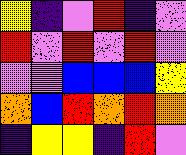[["yellow", "indigo", "violet", "red", "indigo", "violet"], ["red", "violet", "red", "violet", "red", "violet"], ["violet", "violet", "blue", "blue", "blue", "yellow"], ["orange", "blue", "red", "orange", "red", "orange"], ["indigo", "yellow", "yellow", "indigo", "red", "violet"]]